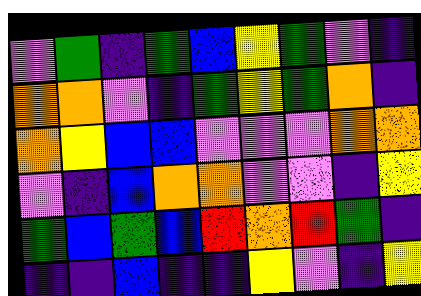[["violet", "green", "indigo", "green", "blue", "yellow", "green", "violet", "indigo"], ["orange", "orange", "violet", "indigo", "green", "yellow", "green", "orange", "indigo"], ["orange", "yellow", "blue", "blue", "violet", "violet", "violet", "orange", "orange"], ["violet", "indigo", "blue", "orange", "orange", "violet", "violet", "indigo", "yellow"], ["green", "blue", "green", "blue", "red", "orange", "red", "green", "indigo"], ["indigo", "indigo", "blue", "indigo", "indigo", "yellow", "violet", "indigo", "yellow"]]